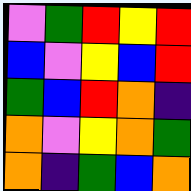[["violet", "green", "red", "yellow", "red"], ["blue", "violet", "yellow", "blue", "red"], ["green", "blue", "red", "orange", "indigo"], ["orange", "violet", "yellow", "orange", "green"], ["orange", "indigo", "green", "blue", "orange"]]